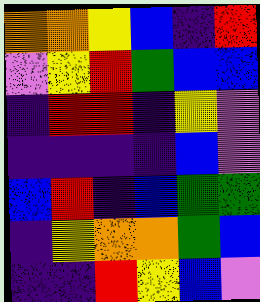[["orange", "orange", "yellow", "blue", "indigo", "red"], ["violet", "yellow", "red", "green", "blue", "blue"], ["indigo", "red", "red", "indigo", "yellow", "violet"], ["indigo", "indigo", "indigo", "indigo", "blue", "violet"], ["blue", "red", "indigo", "blue", "green", "green"], ["indigo", "yellow", "orange", "orange", "green", "blue"], ["indigo", "indigo", "red", "yellow", "blue", "violet"]]